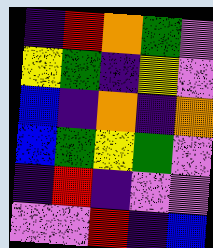[["indigo", "red", "orange", "green", "violet"], ["yellow", "green", "indigo", "yellow", "violet"], ["blue", "indigo", "orange", "indigo", "orange"], ["blue", "green", "yellow", "green", "violet"], ["indigo", "red", "indigo", "violet", "violet"], ["violet", "violet", "red", "indigo", "blue"]]